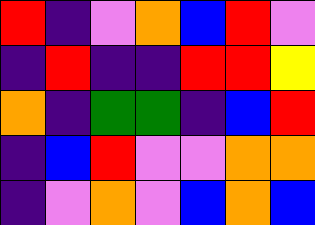[["red", "indigo", "violet", "orange", "blue", "red", "violet"], ["indigo", "red", "indigo", "indigo", "red", "red", "yellow"], ["orange", "indigo", "green", "green", "indigo", "blue", "red"], ["indigo", "blue", "red", "violet", "violet", "orange", "orange"], ["indigo", "violet", "orange", "violet", "blue", "orange", "blue"]]